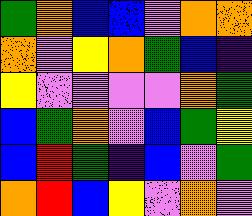[["green", "orange", "blue", "blue", "violet", "orange", "orange"], ["orange", "violet", "yellow", "orange", "green", "blue", "indigo"], ["yellow", "violet", "violet", "violet", "violet", "orange", "green"], ["blue", "green", "orange", "violet", "blue", "green", "yellow"], ["blue", "red", "green", "indigo", "blue", "violet", "green"], ["orange", "red", "blue", "yellow", "violet", "orange", "violet"]]